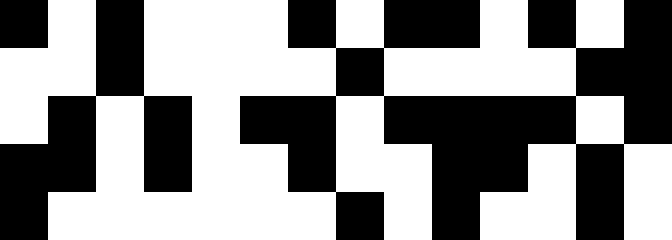[["black", "white", "black", "white", "white", "white", "black", "white", "black", "black", "white", "black", "white", "black"], ["white", "white", "black", "white", "white", "white", "white", "black", "white", "white", "white", "white", "black", "black"], ["white", "black", "white", "black", "white", "black", "black", "white", "black", "black", "black", "black", "white", "black"], ["black", "black", "white", "black", "white", "white", "black", "white", "white", "black", "black", "white", "black", "white"], ["black", "white", "white", "white", "white", "white", "white", "black", "white", "black", "white", "white", "black", "white"]]